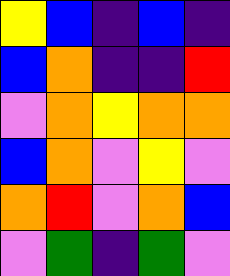[["yellow", "blue", "indigo", "blue", "indigo"], ["blue", "orange", "indigo", "indigo", "red"], ["violet", "orange", "yellow", "orange", "orange"], ["blue", "orange", "violet", "yellow", "violet"], ["orange", "red", "violet", "orange", "blue"], ["violet", "green", "indigo", "green", "violet"]]